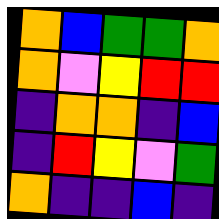[["orange", "blue", "green", "green", "orange"], ["orange", "violet", "yellow", "red", "red"], ["indigo", "orange", "orange", "indigo", "blue"], ["indigo", "red", "yellow", "violet", "green"], ["orange", "indigo", "indigo", "blue", "indigo"]]